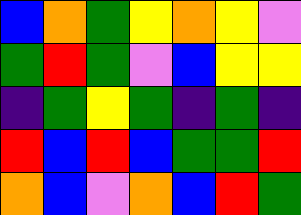[["blue", "orange", "green", "yellow", "orange", "yellow", "violet"], ["green", "red", "green", "violet", "blue", "yellow", "yellow"], ["indigo", "green", "yellow", "green", "indigo", "green", "indigo"], ["red", "blue", "red", "blue", "green", "green", "red"], ["orange", "blue", "violet", "orange", "blue", "red", "green"]]